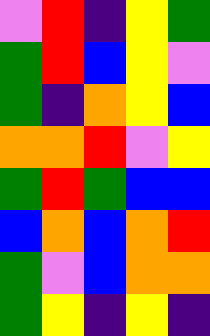[["violet", "red", "indigo", "yellow", "green"], ["green", "red", "blue", "yellow", "violet"], ["green", "indigo", "orange", "yellow", "blue"], ["orange", "orange", "red", "violet", "yellow"], ["green", "red", "green", "blue", "blue"], ["blue", "orange", "blue", "orange", "red"], ["green", "violet", "blue", "orange", "orange"], ["green", "yellow", "indigo", "yellow", "indigo"]]